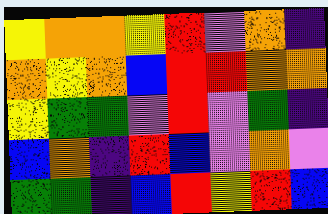[["yellow", "orange", "orange", "yellow", "red", "violet", "orange", "indigo"], ["orange", "yellow", "orange", "blue", "red", "red", "orange", "orange"], ["yellow", "green", "green", "violet", "red", "violet", "green", "indigo"], ["blue", "orange", "indigo", "red", "blue", "violet", "orange", "violet"], ["green", "green", "indigo", "blue", "red", "yellow", "red", "blue"]]